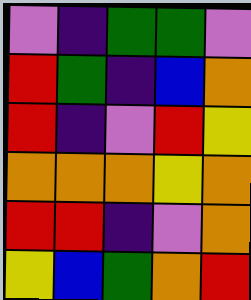[["violet", "indigo", "green", "green", "violet"], ["red", "green", "indigo", "blue", "orange"], ["red", "indigo", "violet", "red", "yellow"], ["orange", "orange", "orange", "yellow", "orange"], ["red", "red", "indigo", "violet", "orange"], ["yellow", "blue", "green", "orange", "red"]]